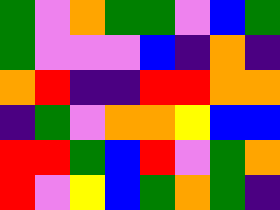[["green", "violet", "orange", "green", "green", "violet", "blue", "green"], ["green", "violet", "violet", "violet", "blue", "indigo", "orange", "indigo"], ["orange", "red", "indigo", "indigo", "red", "red", "orange", "orange"], ["indigo", "green", "violet", "orange", "orange", "yellow", "blue", "blue"], ["red", "red", "green", "blue", "red", "violet", "green", "orange"], ["red", "violet", "yellow", "blue", "green", "orange", "green", "indigo"]]